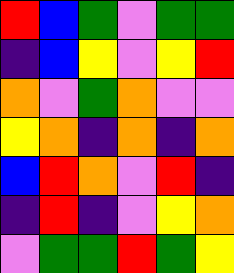[["red", "blue", "green", "violet", "green", "green"], ["indigo", "blue", "yellow", "violet", "yellow", "red"], ["orange", "violet", "green", "orange", "violet", "violet"], ["yellow", "orange", "indigo", "orange", "indigo", "orange"], ["blue", "red", "orange", "violet", "red", "indigo"], ["indigo", "red", "indigo", "violet", "yellow", "orange"], ["violet", "green", "green", "red", "green", "yellow"]]